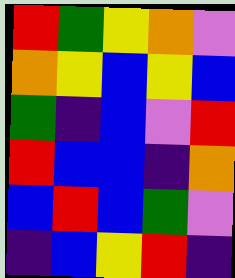[["red", "green", "yellow", "orange", "violet"], ["orange", "yellow", "blue", "yellow", "blue"], ["green", "indigo", "blue", "violet", "red"], ["red", "blue", "blue", "indigo", "orange"], ["blue", "red", "blue", "green", "violet"], ["indigo", "blue", "yellow", "red", "indigo"]]